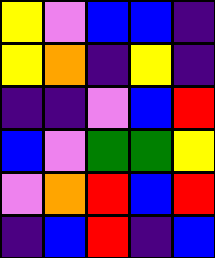[["yellow", "violet", "blue", "blue", "indigo"], ["yellow", "orange", "indigo", "yellow", "indigo"], ["indigo", "indigo", "violet", "blue", "red"], ["blue", "violet", "green", "green", "yellow"], ["violet", "orange", "red", "blue", "red"], ["indigo", "blue", "red", "indigo", "blue"]]